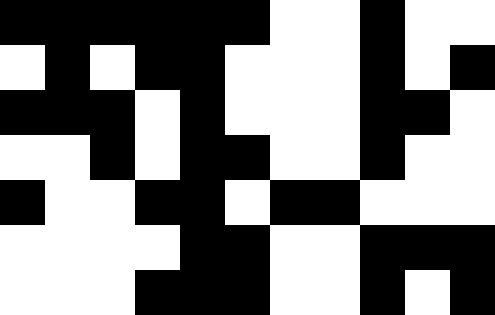[["black", "black", "black", "black", "black", "black", "white", "white", "black", "white", "white"], ["white", "black", "white", "black", "black", "white", "white", "white", "black", "white", "black"], ["black", "black", "black", "white", "black", "white", "white", "white", "black", "black", "white"], ["white", "white", "black", "white", "black", "black", "white", "white", "black", "white", "white"], ["black", "white", "white", "black", "black", "white", "black", "black", "white", "white", "white"], ["white", "white", "white", "white", "black", "black", "white", "white", "black", "black", "black"], ["white", "white", "white", "black", "black", "black", "white", "white", "black", "white", "black"]]